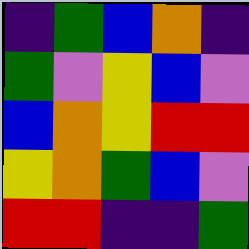[["indigo", "green", "blue", "orange", "indigo"], ["green", "violet", "yellow", "blue", "violet"], ["blue", "orange", "yellow", "red", "red"], ["yellow", "orange", "green", "blue", "violet"], ["red", "red", "indigo", "indigo", "green"]]